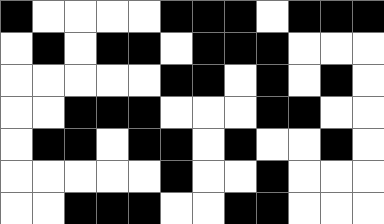[["black", "white", "white", "white", "white", "black", "black", "black", "white", "black", "black", "black"], ["white", "black", "white", "black", "black", "white", "black", "black", "black", "white", "white", "white"], ["white", "white", "white", "white", "white", "black", "black", "white", "black", "white", "black", "white"], ["white", "white", "black", "black", "black", "white", "white", "white", "black", "black", "white", "white"], ["white", "black", "black", "white", "black", "black", "white", "black", "white", "white", "black", "white"], ["white", "white", "white", "white", "white", "black", "white", "white", "black", "white", "white", "white"], ["white", "white", "black", "black", "black", "white", "white", "black", "black", "white", "white", "white"]]